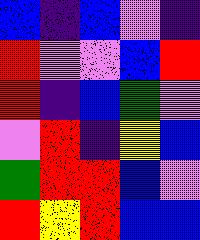[["blue", "indigo", "blue", "violet", "indigo"], ["red", "violet", "violet", "blue", "red"], ["red", "indigo", "blue", "green", "violet"], ["violet", "red", "indigo", "yellow", "blue"], ["green", "red", "red", "blue", "violet"], ["red", "yellow", "red", "blue", "blue"]]